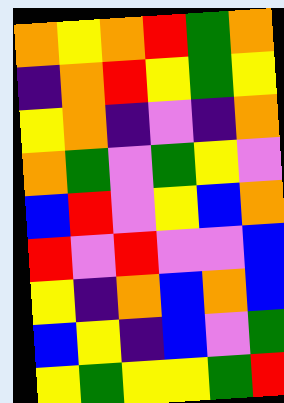[["orange", "yellow", "orange", "red", "green", "orange"], ["indigo", "orange", "red", "yellow", "green", "yellow"], ["yellow", "orange", "indigo", "violet", "indigo", "orange"], ["orange", "green", "violet", "green", "yellow", "violet"], ["blue", "red", "violet", "yellow", "blue", "orange"], ["red", "violet", "red", "violet", "violet", "blue"], ["yellow", "indigo", "orange", "blue", "orange", "blue"], ["blue", "yellow", "indigo", "blue", "violet", "green"], ["yellow", "green", "yellow", "yellow", "green", "red"]]